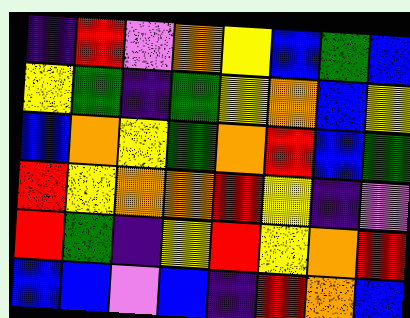[["indigo", "red", "violet", "orange", "yellow", "blue", "green", "blue"], ["yellow", "green", "indigo", "green", "yellow", "orange", "blue", "yellow"], ["blue", "orange", "yellow", "green", "orange", "red", "blue", "green"], ["red", "yellow", "orange", "orange", "red", "yellow", "indigo", "violet"], ["red", "green", "indigo", "yellow", "red", "yellow", "orange", "red"], ["blue", "blue", "violet", "blue", "indigo", "red", "orange", "blue"]]